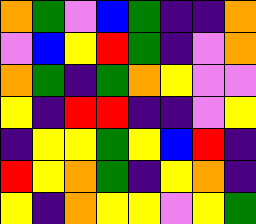[["orange", "green", "violet", "blue", "green", "indigo", "indigo", "orange"], ["violet", "blue", "yellow", "red", "green", "indigo", "violet", "orange"], ["orange", "green", "indigo", "green", "orange", "yellow", "violet", "violet"], ["yellow", "indigo", "red", "red", "indigo", "indigo", "violet", "yellow"], ["indigo", "yellow", "yellow", "green", "yellow", "blue", "red", "indigo"], ["red", "yellow", "orange", "green", "indigo", "yellow", "orange", "indigo"], ["yellow", "indigo", "orange", "yellow", "yellow", "violet", "yellow", "green"]]